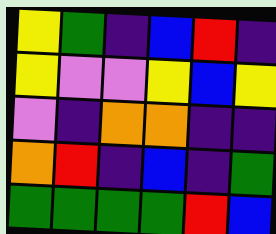[["yellow", "green", "indigo", "blue", "red", "indigo"], ["yellow", "violet", "violet", "yellow", "blue", "yellow"], ["violet", "indigo", "orange", "orange", "indigo", "indigo"], ["orange", "red", "indigo", "blue", "indigo", "green"], ["green", "green", "green", "green", "red", "blue"]]